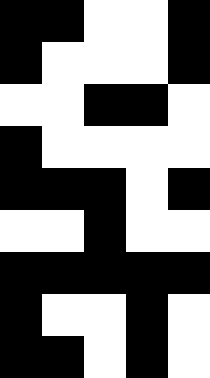[["black", "black", "white", "white", "black"], ["black", "white", "white", "white", "black"], ["white", "white", "black", "black", "white"], ["black", "white", "white", "white", "white"], ["black", "black", "black", "white", "black"], ["white", "white", "black", "white", "white"], ["black", "black", "black", "black", "black"], ["black", "white", "white", "black", "white"], ["black", "black", "white", "black", "white"]]